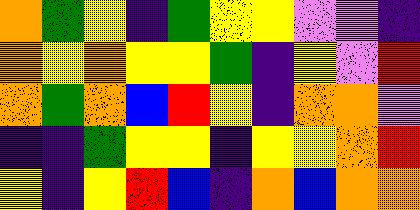[["orange", "green", "yellow", "indigo", "green", "yellow", "yellow", "violet", "violet", "indigo"], ["orange", "yellow", "orange", "yellow", "yellow", "green", "indigo", "yellow", "violet", "red"], ["orange", "green", "orange", "blue", "red", "yellow", "indigo", "orange", "orange", "violet"], ["indigo", "indigo", "green", "yellow", "yellow", "indigo", "yellow", "yellow", "orange", "red"], ["yellow", "indigo", "yellow", "red", "blue", "indigo", "orange", "blue", "orange", "orange"]]